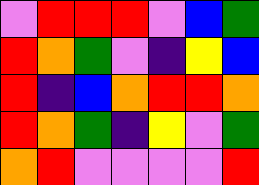[["violet", "red", "red", "red", "violet", "blue", "green"], ["red", "orange", "green", "violet", "indigo", "yellow", "blue"], ["red", "indigo", "blue", "orange", "red", "red", "orange"], ["red", "orange", "green", "indigo", "yellow", "violet", "green"], ["orange", "red", "violet", "violet", "violet", "violet", "red"]]